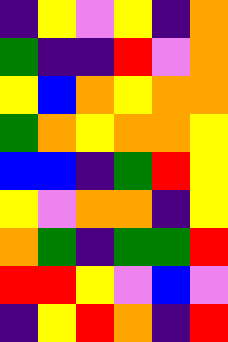[["indigo", "yellow", "violet", "yellow", "indigo", "orange"], ["green", "indigo", "indigo", "red", "violet", "orange"], ["yellow", "blue", "orange", "yellow", "orange", "orange"], ["green", "orange", "yellow", "orange", "orange", "yellow"], ["blue", "blue", "indigo", "green", "red", "yellow"], ["yellow", "violet", "orange", "orange", "indigo", "yellow"], ["orange", "green", "indigo", "green", "green", "red"], ["red", "red", "yellow", "violet", "blue", "violet"], ["indigo", "yellow", "red", "orange", "indigo", "red"]]